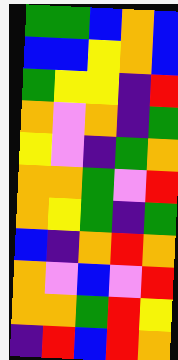[["green", "green", "blue", "orange", "blue"], ["blue", "blue", "yellow", "orange", "blue"], ["green", "yellow", "yellow", "indigo", "red"], ["orange", "violet", "orange", "indigo", "green"], ["yellow", "violet", "indigo", "green", "orange"], ["orange", "orange", "green", "violet", "red"], ["orange", "yellow", "green", "indigo", "green"], ["blue", "indigo", "orange", "red", "orange"], ["orange", "violet", "blue", "violet", "red"], ["orange", "orange", "green", "red", "yellow"], ["indigo", "red", "blue", "red", "orange"]]